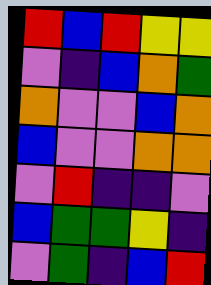[["red", "blue", "red", "yellow", "yellow"], ["violet", "indigo", "blue", "orange", "green"], ["orange", "violet", "violet", "blue", "orange"], ["blue", "violet", "violet", "orange", "orange"], ["violet", "red", "indigo", "indigo", "violet"], ["blue", "green", "green", "yellow", "indigo"], ["violet", "green", "indigo", "blue", "red"]]